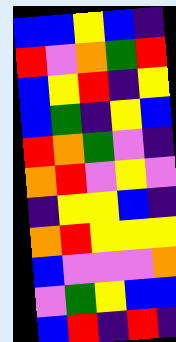[["blue", "blue", "yellow", "blue", "indigo"], ["red", "violet", "orange", "green", "red"], ["blue", "yellow", "red", "indigo", "yellow"], ["blue", "green", "indigo", "yellow", "blue"], ["red", "orange", "green", "violet", "indigo"], ["orange", "red", "violet", "yellow", "violet"], ["indigo", "yellow", "yellow", "blue", "indigo"], ["orange", "red", "yellow", "yellow", "yellow"], ["blue", "violet", "violet", "violet", "orange"], ["violet", "green", "yellow", "blue", "blue"], ["blue", "red", "indigo", "red", "indigo"]]